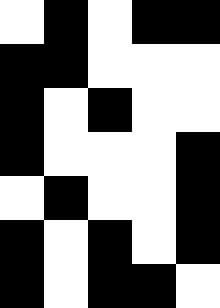[["white", "black", "white", "black", "black"], ["black", "black", "white", "white", "white"], ["black", "white", "black", "white", "white"], ["black", "white", "white", "white", "black"], ["white", "black", "white", "white", "black"], ["black", "white", "black", "white", "black"], ["black", "white", "black", "black", "white"]]